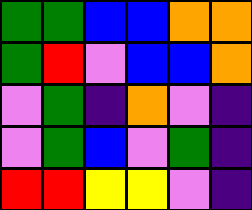[["green", "green", "blue", "blue", "orange", "orange"], ["green", "red", "violet", "blue", "blue", "orange"], ["violet", "green", "indigo", "orange", "violet", "indigo"], ["violet", "green", "blue", "violet", "green", "indigo"], ["red", "red", "yellow", "yellow", "violet", "indigo"]]